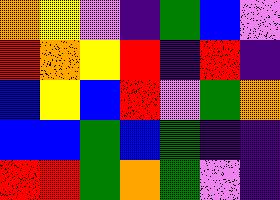[["orange", "yellow", "violet", "indigo", "green", "blue", "violet"], ["red", "orange", "yellow", "red", "indigo", "red", "indigo"], ["blue", "yellow", "blue", "red", "violet", "green", "orange"], ["blue", "blue", "green", "blue", "green", "indigo", "indigo"], ["red", "red", "green", "orange", "green", "violet", "indigo"]]